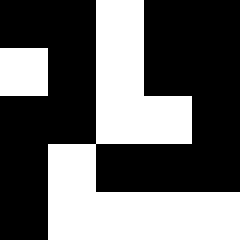[["black", "black", "white", "black", "black"], ["white", "black", "white", "black", "black"], ["black", "black", "white", "white", "black"], ["black", "white", "black", "black", "black"], ["black", "white", "white", "white", "white"]]